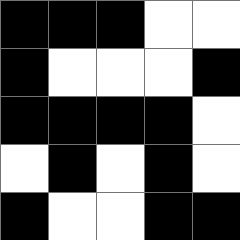[["black", "black", "black", "white", "white"], ["black", "white", "white", "white", "black"], ["black", "black", "black", "black", "white"], ["white", "black", "white", "black", "white"], ["black", "white", "white", "black", "black"]]